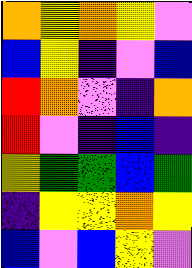[["orange", "yellow", "orange", "yellow", "violet"], ["blue", "yellow", "indigo", "violet", "blue"], ["red", "orange", "violet", "indigo", "orange"], ["red", "violet", "indigo", "blue", "indigo"], ["yellow", "green", "green", "blue", "green"], ["indigo", "yellow", "yellow", "orange", "yellow"], ["blue", "violet", "blue", "yellow", "violet"]]